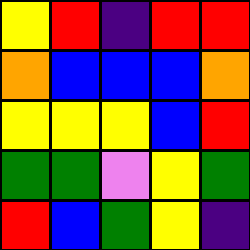[["yellow", "red", "indigo", "red", "red"], ["orange", "blue", "blue", "blue", "orange"], ["yellow", "yellow", "yellow", "blue", "red"], ["green", "green", "violet", "yellow", "green"], ["red", "blue", "green", "yellow", "indigo"]]